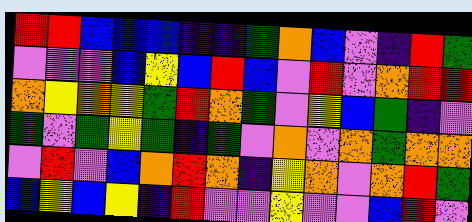[["red", "red", "blue", "blue", "blue", "indigo", "indigo", "green", "orange", "blue", "violet", "indigo", "red", "green"], ["violet", "violet", "violet", "blue", "yellow", "blue", "red", "blue", "violet", "red", "violet", "orange", "red", "red"], ["orange", "yellow", "orange", "yellow", "green", "red", "orange", "green", "violet", "yellow", "blue", "green", "indigo", "violet"], ["green", "violet", "green", "yellow", "green", "indigo", "green", "violet", "orange", "violet", "orange", "green", "orange", "orange"], ["violet", "red", "violet", "blue", "orange", "red", "orange", "indigo", "yellow", "orange", "violet", "orange", "red", "green"], ["blue", "yellow", "blue", "yellow", "indigo", "red", "violet", "violet", "yellow", "violet", "violet", "blue", "red", "violet"]]